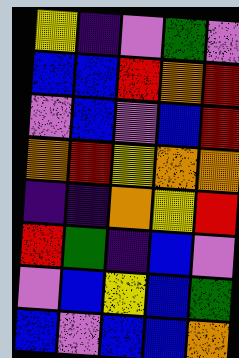[["yellow", "indigo", "violet", "green", "violet"], ["blue", "blue", "red", "orange", "red"], ["violet", "blue", "violet", "blue", "red"], ["orange", "red", "yellow", "orange", "orange"], ["indigo", "indigo", "orange", "yellow", "red"], ["red", "green", "indigo", "blue", "violet"], ["violet", "blue", "yellow", "blue", "green"], ["blue", "violet", "blue", "blue", "orange"]]